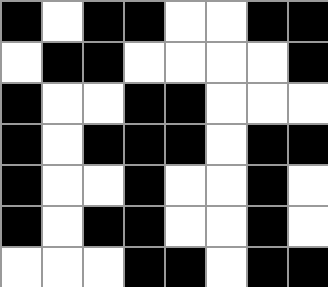[["black", "white", "black", "black", "white", "white", "black", "black"], ["white", "black", "black", "white", "white", "white", "white", "black"], ["black", "white", "white", "black", "black", "white", "white", "white"], ["black", "white", "black", "black", "black", "white", "black", "black"], ["black", "white", "white", "black", "white", "white", "black", "white"], ["black", "white", "black", "black", "white", "white", "black", "white"], ["white", "white", "white", "black", "black", "white", "black", "black"]]